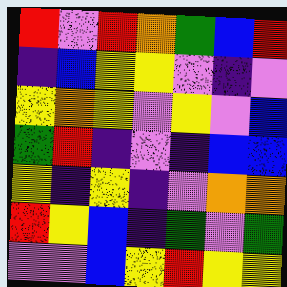[["red", "violet", "red", "orange", "green", "blue", "red"], ["indigo", "blue", "yellow", "yellow", "violet", "indigo", "violet"], ["yellow", "orange", "yellow", "violet", "yellow", "violet", "blue"], ["green", "red", "indigo", "violet", "indigo", "blue", "blue"], ["yellow", "indigo", "yellow", "indigo", "violet", "orange", "orange"], ["red", "yellow", "blue", "indigo", "green", "violet", "green"], ["violet", "violet", "blue", "yellow", "red", "yellow", "yellow"]]